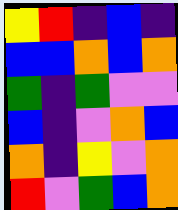[["yellow", "red", "indigo", "blue", "indigo"], ["blue", "blue", "orange", "blue", "orange"], ["green", "indigo", "green", "violet", "violet"], ["blue", "indigo", "violet", "orange", "blue"], ["orange", "indigo", "yellow", "violet", "orange"], ["red", "violet", "green", "blue", "orange"]]